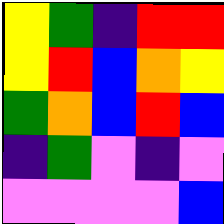[["yellow", "green", "indigo", "red", "red"], ["yellow", "red", "blue", "orange", "yellow"], ["green", "orange", "blue", "red", "blue"], ["indigo", "green", "violet", "indigo", "violet"], ["violet", "violet", "violet", "violet", "blue"]]